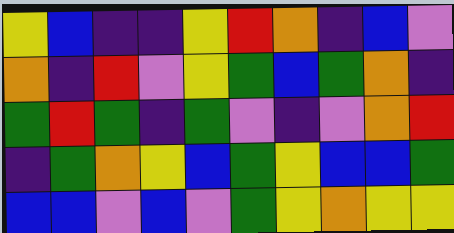[["yellow", "blue", "indigo", "indigo", "yellow", "red", "orange", "indigo", "blue", "violet"], ["orange", "indigo", "red", "violet", "yellow", "green", "blue", "green", "orange", "indigo"], ["green", "red", "green", "indigo", "green", "violet", "indigo", "violet", "orange", "red"], ["indigo", "green", "orange", "yellow", "blue", "green", "yellow", "blue", "blue", "green"], ["blue", "blue", "violet", "blue", "violet", "green", "yellow", "orange", "yellow", "yellow"]]